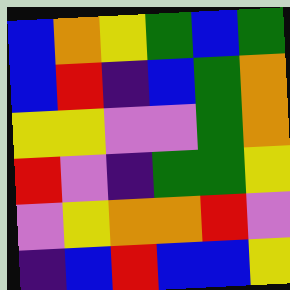[["blue", "orange", "yellow", "green", "blue", "green"], ["blue", "red", "indigo", "blue", "green", "orange"], ["yellow", "yellow", "violet", "violet", "green", "orange"], ["red", "violet", "indigo", "green", "green", "yellow"], ["violet", "yellow", "orange", "orange", "red", "violet"], ["indigo", "blue", "red", "blue", "blue", "yellow"]]